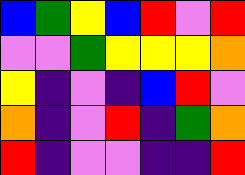[["blue", "green", "yellow", "blue", "red", "violet", "red"], ["violet", "violet", "green", "yellow", "yellow", "yellow", "orange"], ["yellow", "indigo", "violet", "indigo", "blue", "red", "violet"], ["orange", "indigo", "violet", "red", "indigo", "green", "orange"], ["red", "indigo", "violet", "violet", "indigo", "indigo", "red"]]